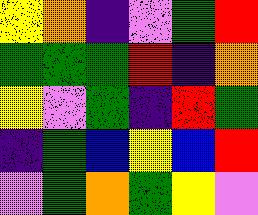[["yellow", "orange", "indigo", "violet", "green", "red"], ["green", "green", "green", "red", "indigo", "orange"], ["yellow", "violet", "green", "indigo", "red", "green"], ["indigo", "green", "blue", "yellow", "blue", "red"], ["violet", "green", "orange", "green", "yellow", "violet"]]